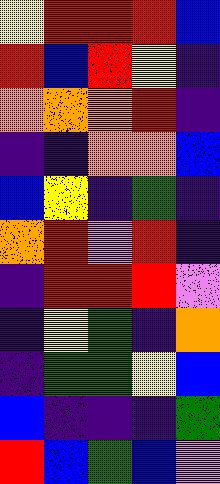[["yellow", "red", "red", "red", "blue"], ["red", "blue", "red", "yellow", "indigo"], ["orange", "orange", "orange", "red", "indigo"], ["indigo", "indigo", "orange", "orange", "blue"], ["blue", "yellow", "indigo", "green", "indigo"], ["orange", "red", "violet", "red", "indigo"], ["indigo", "red", "red", "red", "violet"], ["indigo", "yellow", "green", "indigo", "orange"], ["indigo", "green", "green", "yellow", "blue"], ["blue", "indigo", "indigo", "indigo", "green"], ["red", "blue", "green", "blue", "violet"]]